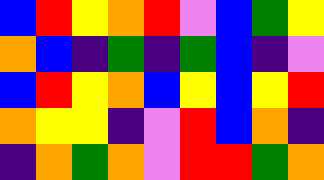[["blue", "red", "yellow", "orange", "red", "violet", "blue", "green", "yellow"], ["orange", "blue", "indigo", "green", "indigo", "green", "blue", "indigo", "violet"], ["blue", "red", "yellow", "orange", "blue", "yellow", "blue", "yellow", "red"], ["orange", "yellow", "yellow", "indigo", "violet", "red", "blue", "orange", "indigo"], ["indigo", "orange", "green", "orange", "violet", "red", "red", "green", "orange"]]